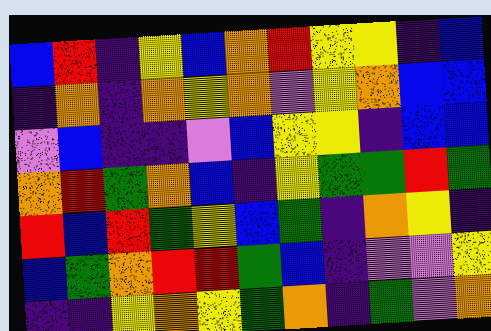[["blue", "red", "indigo", "yellow", "blue", "orange", "red", "yellow", "yellow", "indigo", "blue"], ["indigo", "orange", "indigo", "orange", "yellow", "orange", "violet", "yellow", "orange", "blue", "blue"], ["violet", "blue", "indigo", "indigo", "violet", "blue", "yellow", "yellow", "indigo", "blue", "blue"], ["orange", "red", "green", "orange", "blue", "indigo", "yellow", "green", "green", "red", "green"], ["red", "blue", "red", "green", "yellow", "blue", "green", "indigo", "orange", "yellow", "indigo"], ["blue", "green", "orange", "red", "red", "green", "blue", "indigo", "violet", "violet", "yellow"], ["indigo", "indigo", "yellow", "orange", "yellow", "green", "orange", "indigo", "green", "violet", "orange"]]